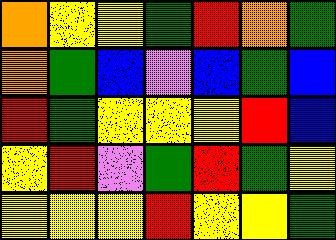[["orange", "yellow", "yellow", "green", "red", "orange", "green"], ["orange", "green", "blue", "violet", "blue", "green", "blue"], ["red", "green", "yellow", "yellow", "yellow", "red", "blue"], ["yellow", "red", "violet", "green", "red", "green", "yellow"], ["yellow", "yellow", "yellow", "red", "yellow", "yellow", "green"]]